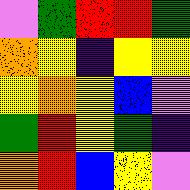[["violet", "green", "red", "red", "green"], ["orange", "yellow", "indigo", "yellow", "yellow"], ["yellow", "orange", "yellow", "blue", "violet"], ["green", "red", "yellow", "green", "indigo"], ["orange", "red", "blue", "yellow", "violet"]]